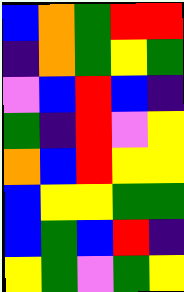[["blue", "orange", "green", "red", "red"], ["indigo", "orange", "green", "yellow", "green"], ["violet", "blue", "red", "blue", "indigo"], ["green", "indigo", "red", "violet", "yellow"], ["orange", "blue", "red", "yellow", "yellow"], ["blue", "yellow", "yellow", "green", "green"], ["blue", "green", "blue", "red", "indigo"], ["yellow", "green", "violet", "green", "yellow"]]